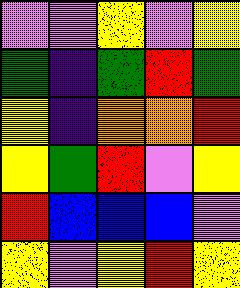[["violet", "violet", "yellow", "violet", "yellow"], ["green", "indigo", "green", "red", "green"], ["yellow", "indigo", "orange", "orange", "red"], ["yellow", "green", "red", "violet", "yellow"], ["red", "blue", "blue", "blue", "violet"], ["yellow", "violet", "yellow", "red", "yellow"]]